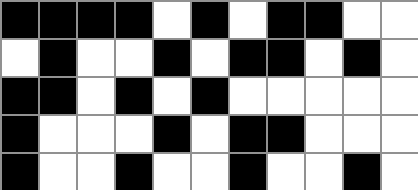[["black", "black", "black", "black", "white", "black", "white", "black", "black", "white", "white"], ["white", "black", "white", "white", "black", "white", "black", "black", "white", "black", "white"], ["black", "black", "white", "black", "white", "black", "white", "white", "white", "white", "white"], ["black", "white", "white", "white", "black", "white", "black", "black", "white", "white", "white"], ["black", "white", "white", "black", "white", "white", "black", "white", "white", "black", "white"]]